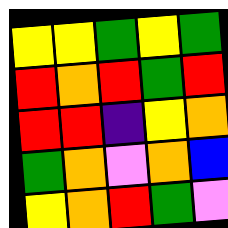[["yellow", "yellow", "green", "yellow", "green"], ["red", "orange", "red", "green", "red"], ["red", "red", "indigo", "yellow", "orange"], ["green", "orange", "violet", "orange", "blue"], ["yellow", "orange", "red", "green", "violet"]]